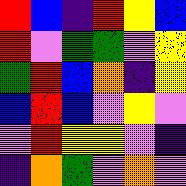[["red", "blue", "indigo", "red", "yellow", "blue"], ["red", "violet", "green", "green", "violet", "yellow"], ["green", "red", "blue", "orange", "indigo", "yellow"], ["blue", "red", "blue", "violet", "yellow", "violet"], ["violet", "red", "yellow", "yellow", "violet", "indigo"], ["indigo", "orange", "green", "violet", "orange", "violet"]]